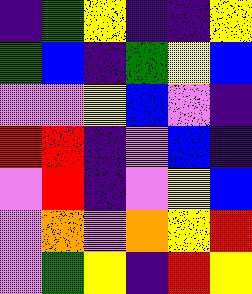[["indigo", "green", "yellow", "indigo", "indigo", "yellow"], ["green", "blue", "indigo", "green", "yellow", "blue"], ["violet", "violet", "yellow", "blue", "violet", "indigo"], ["red", "red", "indigo", "violet", "blue", "indigo"], ["violet", "red", "indigo", "violet", "yellow", "blue"], ["violet", "orange", "violet", "orange", "yellow", "red"], ["violet", "green", "yellow", "indigo", "red", "yellow"]]